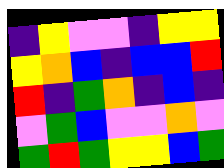[["indigo", "yellow", "violet", "violet", "indigo", "yellow", "yellow"], ["yellow", "orange", "blue", "indigo", "blue", "blue", "red"], ["red", "indigo", "green", "orange", "indigo", "blue", "indigo"], ["violet", "green", "blue", "violet", "violet", "orange", "violet"], ["green", "red", "green", "yellow", "yellow", "blue", "green"]]